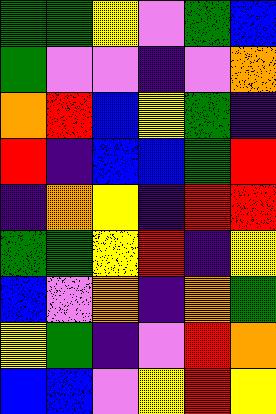[["green", "green", "yellow", "violet", "green", "blue"], ["green", "violet", "violet", "indigo", "violet", "orange"], ["orange", "red", "blue", "yellow", "green", "indigo"], ["red", "indigo", "blue", "blue", "green", "red"], ["indigo", "orange", "yellow", "indigo", "red", "red"], ["green", "green", "yellow", "red", "indigo", "yellow"], ["blue", "violet", "orange", "indigo", "orange", "green"], ["yellow", "green", "indigo", "violet", "red", "orange"], ["blue", "blue", "violet", "yellow", "red", "yellow"]]